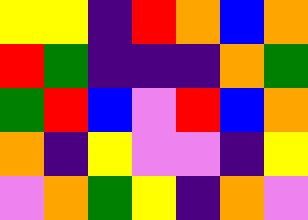[["yellow", "yellow", "indigo", "red", "orange", "blue", "orange"], ["red", "green", "indigo", "indigo", "indigo", "orange", "green"], ["green", "red", "blue", "violet", "red", "blue", "orange"], ["orange", "indigo", "yellow", "violet", "violet", "indigo", "yellow"], ["violet", "orange", "green", "yellow", "indigo", "orange", "violet"]]